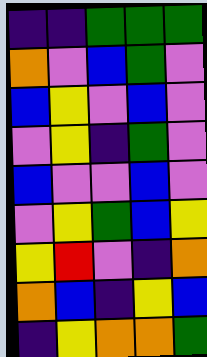[["indigo", "indigo", "green", "green", "green"], ["orange", "violet", "blue", "green", "violet"], ["blue", "yellow", "violet", "blue", "violet"], ["violet", "yellow", "indigo", "green", "violet"], ["blue", "violet", "violet", "blue", "violet"], ["violet", "yellow", "green", "blue", "yellow"], ["yellow", "red", "violet", "indigo", "orange"], ["orange", "blue", "indigo", "yellow", "blue"], ["indigo", "yellow", "orange", "orange", "green"]]